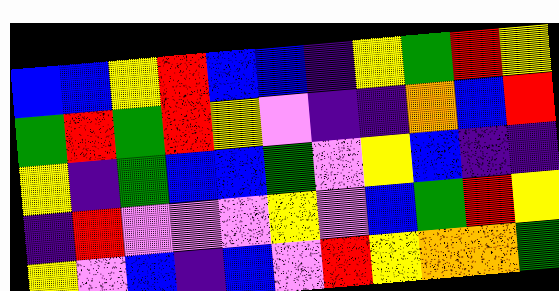[["blue", "blue", "yellow", "red", "blue", "blue", "indigo", "yellow", "green", "red", "yellow"], ["green", "red", "green", "red", "yellow", "violet", "indigo", "indigo", "orange", "blue", "red"], ["yellow", "indigo", "green", "blue", "blue", "green", "violet", "yellow", "blue", "indigo", "indigo"], ["indigo", "red", "violet", "violet", "violet", "yellow", "violet", "blue", "green", "red", "yellow"], ["yellow", "violet", "blue", "indigo", "blue", "violet", "red", "yellow", "orange", "orange", "green"]]